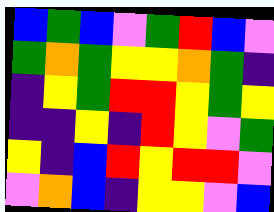[["blue", "green", "blue", "violet", "green", "red", "blue", "violet"], ["green", "orange", "green", "yellow", "yellow", "orange", "green", "indigo"], ["indigo", "yellow", "green", "red", "red", "yellow", "green", "yellow"], ["indigo", "indigo", "yellow", "indigo", "red", "yellow", "violet", "green"], ["yellow", "indigo", "blue", "red", "yellow", "red", "red", "violet"], ["violet", "orange", "blue", "indigo", "yellow", "yellow", "violet", "blue"]]